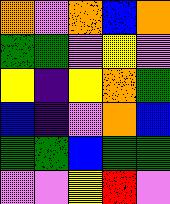[["orange", "violet", "orange", "blue", "orange"], ["green", "green", "violet", "yellow", "violet"], ["yellow", "indigo", "yellow", "orange", "green"], ["blue", "indigo", "violet", "orange", "blue"], ["green", "green", "blue", "green", "green"], ["violet", "violet", "yellow", "red", "violet"]]